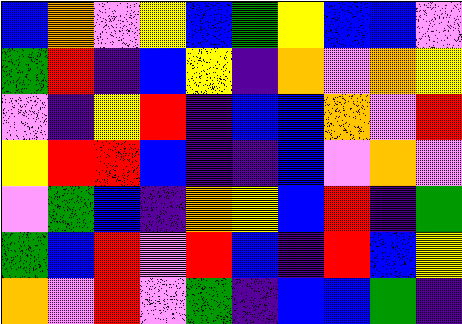[["blue", "orange", "violet", "yellow", "blue", "green", "yellow", "blue", "blue", "violet"], ["green", "red", "indigo", "blue", "yellow", "indigo", "orange", "violet", "orange", "yellow"], ["violet", "indigo", "yellow", "red", "indigo", "blue", "blue", "orange", "violet", "red"], ["yellow", "red", "red", "blue", "indigo", "indigo", "blue", "violet", "orange", "violet"], ["violet", "green", "blue", "indigo", "orange", "yellow", "blue", "red", "indigo", "green"], ["green", "blue", "red", "violet", "red", "blue", "indigo", "red", "blue", "yellow"], ["orange", "violet", "red", "violet", "green", "indigo", "blue", "blue", "green", "indigo"]]